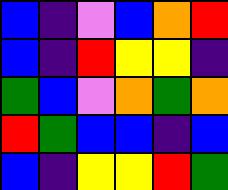[["blue", "indigo", "violet", "blue", "orange", "red"], ["blue", "indigo", "red", "yellow", "yellow", "indigo"], ["green", "blue", "violet", "orange", "green", "orange"], ["red", "green", "blue", "blue", "indigo", "blue"], ["blue", "indigo", "yellow", "yellow", "red", "green"]]